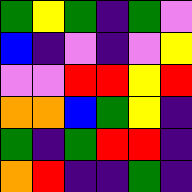[["green", "yellow", "green", "indigo", "green", "violet"], ["blue", "indigo", "violet", "indigo", "violet", "yellow"], ["violet", "violet", "red", "red", "yellow", "red"], ["orange", "orange", "blue", "green", "yellow", "indigo"], ["green", "indigo", "green", "red", "red", "indigo"], ["orange", "red", "indigo", "indigo", "green", "indigo"]]